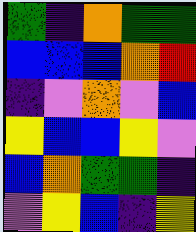[["green", "indigo", "orange", "green", "green"], ["blue", "blue", "blue", "orange", "red"], ["indigo", "violet", "orange", "violet", "blue"], ["yellow", "blue", "blue", "yellow", "violet"], ["blue", "orange", "green", "green", "indigo"], ["violet", "yellow", "blue", "indigo", "yellow"]]